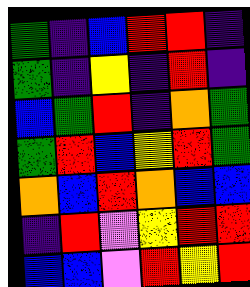[["green", "indigo", "blue", "red", "red", "indigo"], ["green", "indigo", "yellow", "indigo", "red", "indigo"], ["blue", "green", "red", "indigo", "orange", "green"], ["green", "red", "blue", "yellow", "red", "green"], ["orange", "blue", "red", "orange", "blue", "blue"], ["indigo", "red", "violet", "yellow", "red", "red"], ["blue", "blue", "violet", "red", "yellow", "red"]]